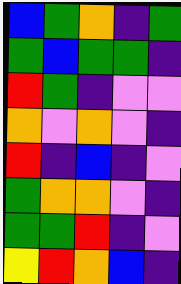[["blue", "green", "orange", "indigo", "green"], ["green", "blue", "green", "green", "indigo"], ["red", "green", "indigo", "violet", "violet"], ["orange", "violet", "orange", "violet", "indigo"], ["red", "indigo", "blue", "indigo", "violet"], ["green", "orange", "orange", "violet", "indigo"], ["green", "green", "red", "indigo", "violet"], ["yellow", "red", "orange", "blue", "indigo"]]